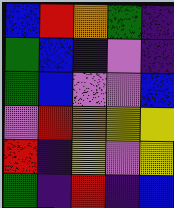[["blue", "red", "orange", "green", "indigo"], ["green", "blue", "indigo", "violet", "indigo"], ["green", "blue", "violet", "violet", "blue"], ["violet", "red", "orange", "yellow", "yellow"], ["red", "indigo", "yellow", "violet", "yellow"], ["green", "indigo", "red", "indigo", "blue"]]